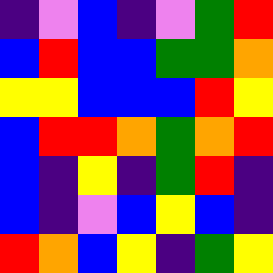[["indigo", "violet", "blue", "indigo", "violet", "green", "red"], ["blue", "red", "blue", "blue", "green", "green", "orange"], ["yellow", "yellow", "blue", "blue", "blue", "red", "yellow"], ["blue", "red", "red", "orange", "green", "orange", "red"], ["blue", "indigo", "yellow", "indigo", "green", "red", "indigo"], ["blue", "indigo", "violet", "blue", "yellow", "blue", "indigo"], ["red", "orange", "blue", "yellow", "indigo", "green", "yellow"]]